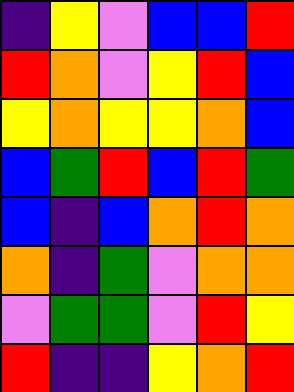[["indigo", "yellow", "violet", "blue", "blue", "red"], ["red", "orange", "violet", "yellow", "red", "blue"], ["yellow", "orange", "yellow", "yellow", "orange", "blue"], ["blue", "green", "red", "blue", "red", "green"], ["blue", "indigo", "blue", "orange", "red", "orange"], ["orange", "indigo", "green", "violet", "orange", "orange"], ["violet", "green", "green", "violet", "red", "yellow"], ["red", "indigo", "indigo", "yellow", "orange", "red"]]